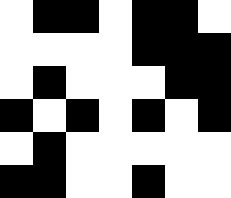[["white", "black", "black", "white", "black", "black", "white"], ["white", "white", "white", "white", "black", "black", "black"], ["white", "black", "white", "white", "white", "black", "black"], ["black", "white", "black", "white", "black", "white", "black"], ["white", "black", "white", "white", "white", "white", "white"], ["black", "black", "white", "white", "black", "white", "white"]]